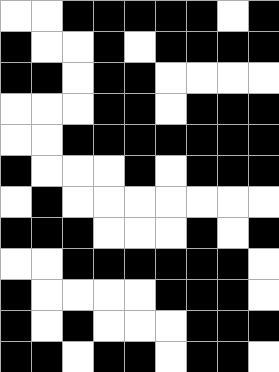[["white", "white", "black", "black", "black", "black", "black", "white", "black"], ["black", "white", "white", "black", "white", "black", "black", "black", "black"], ["black", "black", "white", "black", "black", "white", "white", "white", "white"], ["white", "white", "white", "black", "black", "white", "black", "black", "black"], ["white", "white", "black", "black", "black", "black", "black", "black", "black"], ["black", "white", "white", "white", "black", "white", "black", "black", "black"], ["white", "black", "white", "white", "white", "white", "white", "white", "white"], ["black", "black", "black", "white", "white", "white", "black", "white", "black"], ["white", "white", "black", "black", "black", "black", "black", "black", "white"], ["black", "white", "white", "white", "white", "black", "black", "black", "white"], ["black", "white", "black", "white", "white", "white", "black", "black", "black"], ["black", "black", "white", "black", "black", "white", "black", "black", "white"]]